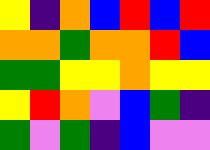[["yellow", "indigo", "orange", "blue", "red", "blue", "red"], ["orange", "orange", "green", "orange", "orange", "red", "blue"], ["green", "green", "yellow", "yellow", "orange", "yellow", "yellow"], ["yellow", "red", "orange", "violet", "blue", "green", "indigo"], ["green", "violet", "green", "indigo", "blue", "violet", "violet"]]